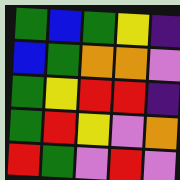[["green", "blue", "green", "yellow", "indigo"], ["blue", "green", "orange", "orange", "violet"], ["green", "yellow", "red", "red", "indigo"], ["green", "red", "yellow", "violet", "orange"], ["red", "green", "violet", "red", "violet"]]